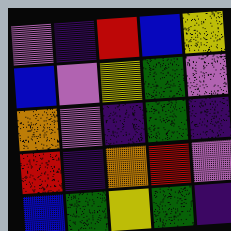[["violet", "indigo", "red", "blue", "yellow"], ["blue", "violet", "yellow", "green", "violet"], ["orange", "violet", "indigo", "green", "indigo"], ["red", "indigo", "orange", "red", "violet"], ["blue", "green", "yellow", "green", "indigo"]]